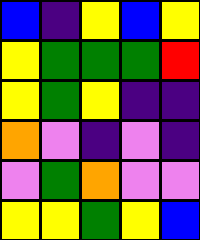[["blue", "indigo", "yellow", "blue", "yellow"], ["yellow", "green", "green", "green", "red"], ["yellow", "green", "yellow", "indigo", "indigo"], ["orange", "violet", "indigo", "violet", "indigo"], ["violet", "green", "orange", "violet", "violet"], ["yellow", "yellow", "green", "yellow", "blue"]]